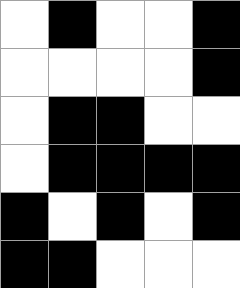[["white", "black", "white", "white", "black"], ["white", "white", "white", "white", "black"], ["white", "black", "black", "white", "white"], ["white", "black", "black", "black", "black"], ["black", "white", "black", "white", "black"], ["black", "black", "white", "white", "white"]]